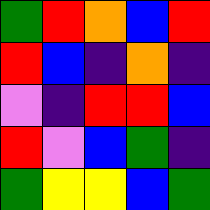[["green", "red", "orange", "blue", "red"], ["red", "blue", "indigo", "orange", "indigo"], ["violet", "indigo", "red", "red", "blue"], ["red", "violet", "blue", "green", "indigo"], ["green", "yellow", "yellow", "blue", "green"]]